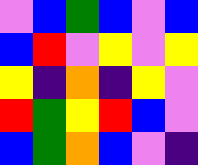[["violet", "blue", "green", "blue", "violet", "blue"], ["blue", "red", "violet", "yellow", "violet", "yellow"], ["yellow", "indigo", "orange", "indigo", "yellow", "violet"], ["red", "green", "yellow", "red", "blue", "violet"], ["blue", "green", "orange", "blue", "violet", "indigo"]]